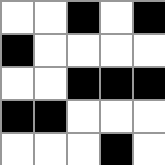[["white", "white", "black", "white", "black"], ["black", "white", "white", "white", "white"], ["white", "white", "black", "black", "black"], ["black", "black", "white", "white", "white"], ["white", "white", "white", "black", "white"]]